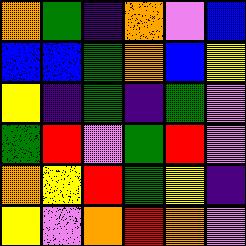[["orange", "green", "indigo", "orange", "violet", "blue"], ["blue", "blue", "green", "orange", "blue", "yellow"], ["yellow", "indigo", "green", "indigo", "green", "violet"], ["green", "red", "violet", "green", "red", "violet"], ["orange", "yellow", "red", "green", "yellow", "indigo"], ["yellow", "violet", "orange", "red", "orange", "violet"]]